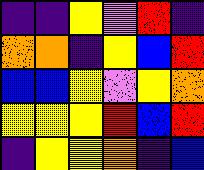[["indigo", "indigo", "yellow", "violet", "red", "indigo"], ["orange", "orange", "indigo", "yellow", "blue", "red"], ["blue", "blue", "yellow", "violet", "yellow", "orange"], ["yellow", "yellow", "yellow", "red", "blue", "red"], ["indigo", "yellow", "yellow", "orange", "indigo", "blue"]]